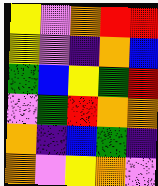[["yellow", "violet", "orange", "red", "red"], ["yellow", "violet", "indigo", "orange", "blue"], ["green", "blue", "yellow", "green", "red"], ["violet", "green", "red", "orange", "orange"], ["orange", "indigo", "blue", "green", "indigo"], ["orange", "violet", "yellow", "orange", "violet"]]